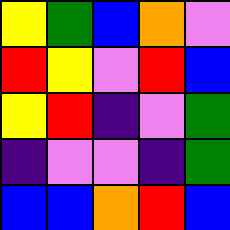[["yellow", "green", "blue", "orange", "violet"], ["red", "yellow", "violet", "red", "blue"], ["yellow", "red", "indigo", "violet", "green"], ["indigo", "violet", "violet", "indigo", "green"], ["blue", "blue", "orange", "red", "blue"]]